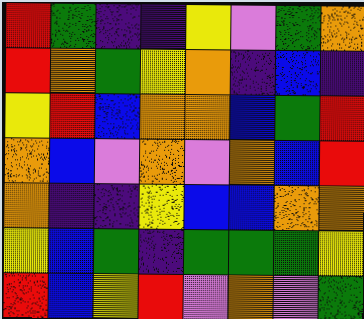[["red", "green", "indigo", "indigo", "yellow", "violet", "green", "orange"], ["red", "orange", "green", "yellow", "orange", "indigo", "blue", "indigo"], ["yellow", "red", "blue", "orange", "orange", "blue", "green", "red"], ["orange", "blue", "violet", "orange", "violet", "orange", "blue", "red"], ["orange", "indigo", "indigo", "yellow", "blue", "blue", "orange", "orange"], ["yellow", "blue", "green", "indigo", "green", "green", "green", "yellow"], ["red", "blue", "yellow", "red", "violet", "orange", "violet", "green"]]